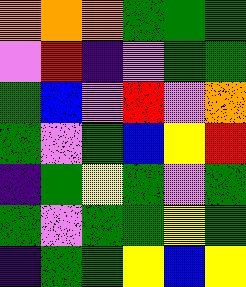[["orange", "orange", "orange", "green", "green", "green"], ["violet", "red", "indigo", "violet", "green", "green"], ["green", "blue", "violet", "red", "violet", "orange"], ["green", "violet", "green", "blue", "yellow", "red"], ["indigo", "green", "yellow", "green", "violet", "green"], ["green", "violet", "green", "green", "yellow", "green"], ["indigo", "green", "green", "yellow", "blue", "yellow"]]